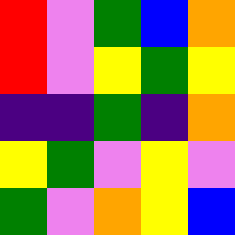[["red", "violet", "green", "blue", "orange"], ["red", "violet", "yellow", "green", "yellow"], ["indigo", "indigo", "green", "indigo", "orange"], ["yellow", "green", "violet", "yellow", "violet"], ["green", "violet", "orange", "yellow", "blue"]]